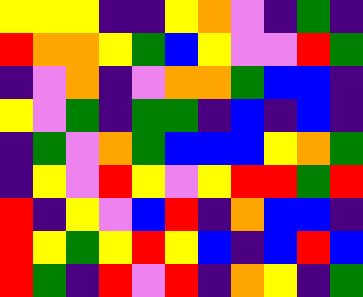[["yellow", "yellow", "yellow", "indigo", "indigo", "yellow", "orange", "violet", "indigo", "green", "indigo"], ["red", "orange", "orange", "yellow", "green", "blue", "yellow", "violet", "violet", "red", "green"], ["indigo", "violet", "orange", "indigo", "violet", "orange", "orange", "green", "blue", "blue", "indigo"], ["yellow", "violet", "green", "indigo", "green", "green", "indigo", "blue", "indigo", "blue", "indigo"], ["indigo", "green", "violet", "orange", "green", "blue", "blue", "blue", "yellow", "orange", "green"], ["indigo", "yellow", "violet", "red", "yellow", "violet", "yellow", "red", "red", "green", "red"], ["red", "indigo", "yellow", "violet", "blue", "red", "indigo", "orange", "blue", "blue", "indigo"], ["red", "yellow", "green", "yellow", "red", "yellow", "blue", "indigo", "blue", "red", "blue"], ["red", "green", "indigo", "red", "violet", "red", "indigo", "orange", "yellow", "indigo", "green"]]